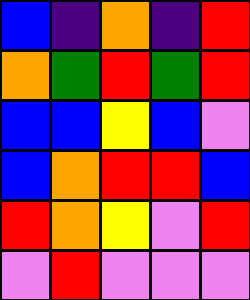[["blue", "indigo", "orange", "indigo", "red"], ["orange", "green", "red", "green", "red"], ["blue", "blue", "yellow", "blue", "violet"], ["blue", "orange", "red", "red", "blue"], ["red", "orange", "yellow", "violet", "red"], ["violet", "red", "violet", "violet", "violet"]]